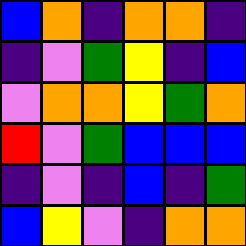[["blue", "orange", "indigo", "orange", "orange", "indigo"], ["indigo", "violet", "green", "yellow", "indigo", "blue"], ["violet", "orange", "orange", "yellow", "green", "orange"], ["red", "violet", "green", "blue", "blue", "blue"], ["indigo", "violet", "indigo", "blue", "indigo", "green"], ["blue", "yellow", "violet", "indigo", "orange", "orange"]]